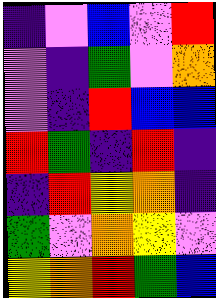[["indigo", "violet", "blue", "violet", "red"], ["violet", "indigo", "green", "violet", "orange"], ["violet", "indigo", "red", "blue", "blue"], ["red", "green", "indigo", "red", "indigo"], ["indigo", "red", "yellow", "orange", "indigo"], ["green", "violet", "orange", "yellow", "violet"], ["yellow", "orange", "red", "green", "blue"]]